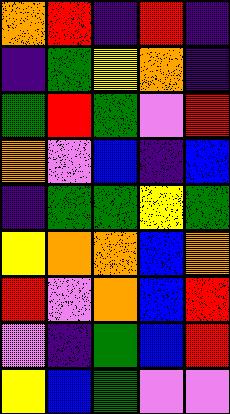[["orange", "red", "indigo", "red", "indigo"], ["indigo", "green", "yellow", "orange", "indigo"], ["green", "red", "green", "violet", "red"], ["orange", "violet", "blue", "indigo", "blue"], ["indigo", "green", "green", "yellow", "green"], ["yellow", "orange", "orange", "blue", "orange"], ["red", "violet", "orange", "blue", "red"], ["violet", "indigo", "green", "blue", "red"], ["yellow", "blue", "green", "violet", "violet"]]